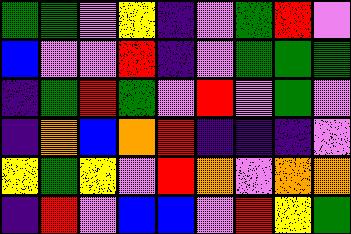[["green", "green", "violet", "yellow", "indigo", "violet", "green", "red", "violet"], ["blue", "violet", "violet", "red", "indigo", "violet", "green", "green", "green"], ["indigo", "green", "red", "green", "violet", "red", "violet", "green", "violet"], ["indigo", "orange", "blue", "orange", "red", "indigo", "indigo", "indigo", "violet"], ["yellow", "green", "yellow", "violet", "red", "orange", "violet", "orange", "orange"], ["indigo", "red", "violet", "blue", "blue", "violet", "red", "yellow", "green"]]